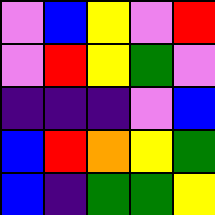[["violet", "blue", "yellow", "violet", "red"], ["violet", "red", "yellow", "green", "violet"], ["indigo", "indigo", "indigo", "violet", "blue"], ["blue", "red", "orange", "yellow", "green"], ["blue", "indigo", "green", "green", "yellow"]]